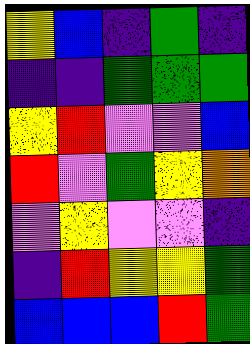[["yellow", "blue", "indigo", "green", "indigo"], ["indigo", "indigo", "green", "green", "green"], ["yellow", "red", "violet", "violet", "blue"], ["red", "violet", "green", "yellow", "orange"], ["violet", "yellow", "violet", "violet", "indigo"], ["indigo", "red", "yellow", "yellow", "green"], ["blue", "blue", "blue", "red", "green"]]